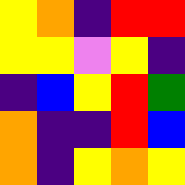[["yellow", "orange", "indigo", "red", "red"], ["yellow", "yellow", "violet", "yellow", "indigo"], ["indigo", "blue", "yellow", "red", "green"], ["orange", "indigo", "indigo", "red", "blue"], ["orange", "indigo", "yellow", "orange", "yellow"]]